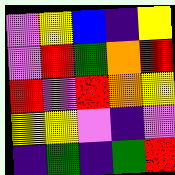[["violet", "yellow", "blue", "indigo", "yellow"], ["violet", "red", "green", "orange", "red"], ["red", "violet", "red", "orange", "yellow"], ["yellow", "yellow", "violet", "indigo", "violet"], ["indigo", "green", "indigo", "green", "red"]]